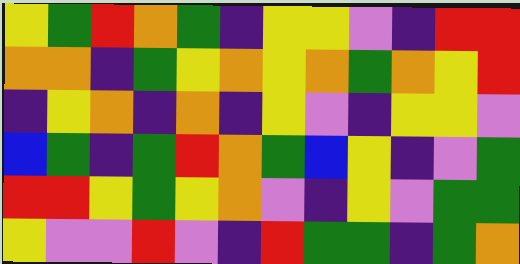[["yellow", "green", "red", "orange", "green", "indigo", "yellow", "yellow", "violet", "indigo", "red", "red"], ["orange", "orange", "indigo", "green", "yellow", "orange", "yellow", "orange", "green", "orange", "yellow", "red"], ["indigo", "yellow", "orange", "indigo", "orange", "indigo", "yellow", "violet", "indigo", "yellow", "yellow", "violet"], ["blue", "green", "indigo", "green", "red", "orange", "green", "blue", "yellow", "indigo", "violet", "green"], ["red", "red", "yellow", "green", "yellow", "orange", "violet", "indigo", "yellow", "violet", "green", "green"], ["yellow", "violet", "violet", "red", "violet", "indigo", "red", "green", "green", "indigo", "green", "orange"]]